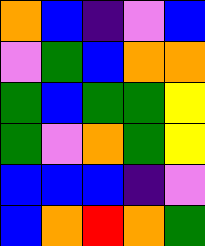[["orange", "blue", "indigo", "violet", "blue"], ["violet", "green", "blue", "orange", "orange"], ["green", "blue", "green", "green", "yellow"], ["green", "violet", "orange", "green", "yellow"], ["blue", "blue", "blue", "indigo", "violet"], ["blue", "orange", "red", "orange", "green"]]